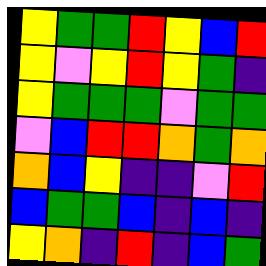[["yellow", "green", "green", "red", "yellow", "blue", "red"], ["yellow", "violet", "yellow", "red", "yellow", "green", "indigo"], ["yellow", "green", "green", "green", "violet", "green", "green"], ["violet", "blue", "red", "red", "orange", "green", "orange"], ["orange", "blue", "yellow", "indigo", "indigo", "violet", "red"], ["blue", "green", "green", "blue", "indigo", "blue", "indigo"], ["yellow", "orange", "indigo", "red", "indigo", "blue", "green"]]